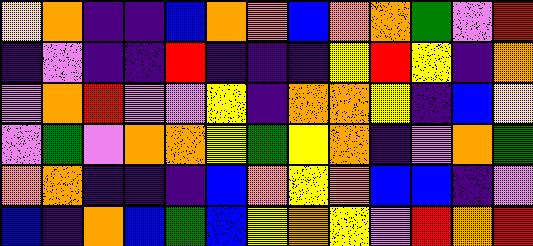[["yellow", "orange", "indigo", "indigo", "blue", "orange", "orange", "blue", "orange", "orange", "green", "violet", "red"], ["indigo", "violet", "indigo", "indigo", "red", "indigo", "indigo", "indigo", "yellow", "red", "yellow", "indigo", "orange"], ["violet", "orange", "red", "violet", "violet", "yellow", "indigo", "orange", "orange", "yellow", "indigo", "blue", "yellow"], ["violet", "green", "violet", "orange", "orange", "yellow", "green", "yellow", "orange", "indigo", "violet", "orange", "green"], ["orange", "orange", "indigo", "indigo", "indigo", "blue", "orange", "yellow", "orange", "blue", "blue", "indigo", "violet"], ["blue", "indigo", "orange", "blue", "green", "blue", "yellow", "orange", "yellow", "violet", "red", "orange", "red"]]